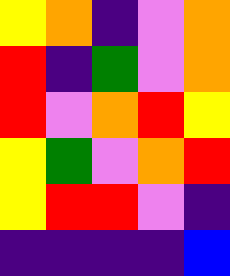[["yellow", "orange", "indigo", "violet", "orange"], ["red", "indigo", "green", "violet", "orange"], ["red", "violet", "orange", "red", "yellow"], ["yellow", "green", "violet", "orange", "red"], ["yellow", "red", "red", "violet", "indigo"], ["indigo", "indigo", "indigo", "indigo", "blue"]]